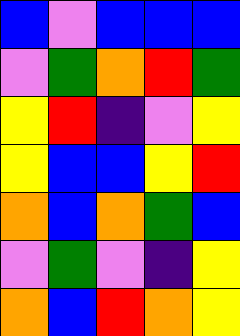[["blue", "violet", "blue", "blue", "blue"], ["violet", "green", "orange", "red", "green"], ["yellow", "red", "indigo", "violet", "yellow"], ["yellow", "blue", "blue", "yellow", "red"], ["orange", "blue", "orange", "green", "blue"], ["violet", "green", "violet", "indigo", "yellow"], ["orange", "blue", "red", "orange", "yellow"]]